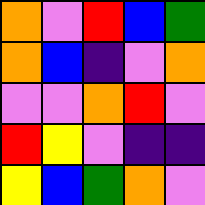[["orange", "violet", "red", "blue", "green"], ["orange", "blue", "indigo", "violet", "orange"], ["violet", "violet", "orange", "red", "violet"], ["red", "yellow", "violet", "indigo", "indigo"], ["yellow", "blue", "green", "orange", "violet"]]